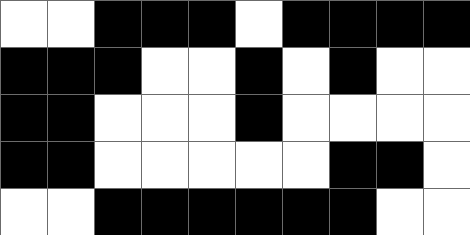[["white", "white", "black", "black", "black", "white", "black", "black", "black", "black"], ["black", "black", "black", "white", "white", "black", "white", "black", "white", "white"], ["black", "black", "white", "white", "white", "black", "white", "white", "white", "white"], ["black", "black", "white", "white", "white", "white", "white", "black", "black", "white"], ["white", "white", "black", "black", "black", "black", "black", "black", "white", "white"]]